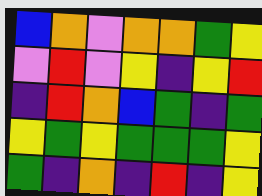[["blue", "orange", "violet", "orange", "orange", "green", "yellow"], ["violet", "red", "violet", "yellow", "indigo", "yellow", "red"], ["indigo", "red", "orange", "blue", "green", "indigo", "green"], ["yellow", "green", "yellow", "green", "green", "green", "yellow"], ["green", "indigo", "orange", "indigo", "red", "indigo", "yellow"]]